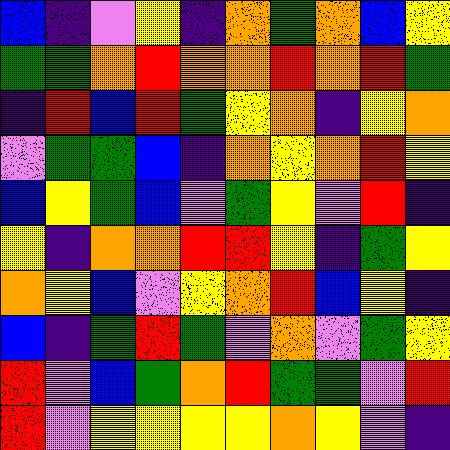[["blue", "indigo", "violet", "yellow", "indigo", "orange", "green", "orange", "blue", "yellow"], ["green", "green", "orange", "red", "orange", "orange", "red", "orange", "red", "green"], ["indigo", "red", "blue", "red", "green", "yellow", "orange", "indigo", "yellow", "orange"], ["violet", "green", "green", "blue", "indigo", "orange", "yellow", "orange", "red", "yellow"], ["blue", "yellow", "green", "blue", "violet", "green", "yellow", "violet", "red", "indigo"], ["yellow", "indigo", "orange", "orange", "red", "red", "yellow", "indigo", "green", "yellow"], ["orange", "yellow", "blue", "violet", "yellow", "orange", "red", "blue", "yellow", "indigo"], ["blue", "indigo", "green", "red", "green", "violet", "orange", "violet", "green", "yellow"], ["red", "violet", "blue", "green", "orange", "red", "green", "green", "violet", "red"], ["red", "violet", "yellow", "yellow", "yellow", "yellow", "orange", "yellow", "violet", "indigo"]]